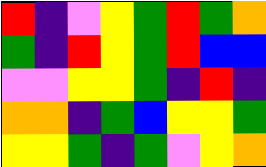[["red", "indigo", "violet", "yellow", "green", "red", "green", "orange"], ["green", "indigo", "red", "yellow", "green", "red", "blue", "blue"], ["violet", "violet", "yellow", "yellow", "green", "indigo", "red", "indigo"], ["orange", "orange", "indigo", "green", "blue", "yellow", "yellow", "green"], ["yellow", "yellow", "green", "indigo", "green", "violet", "yellow", "orange"]]